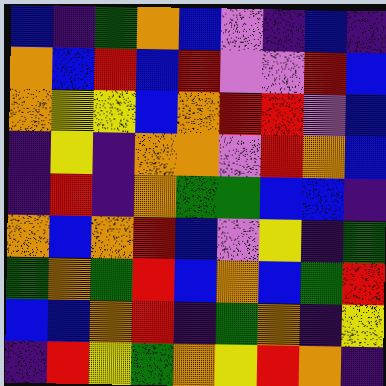[["blue", "indigo", "green", "orange", "blue", "violet", "indigo", "blue", "indigo"], ["orange", "blue", "red", "blue", "red", "violet", "violet", "red", "blue"], ["orange", "yellow", "yellow", "blue", "orange", "red", "red", "violet", "blue"], ["indigo", "yellow", "indigo", "orange", "orange", "violet", "red", "orange", "blue"], ["indigo", "red", "indigo", "orange", "green", "green", "blue", "blue", "indigo"], ["orange", "blue", "orange", "red", "blue", "violet", "yellow", "indigo", "green"], ["green", "orange", "green", "red", "blue", "orange", "blue", "green", "red"], ["blue", "blue", "orange", "red", "indigo", "green", "orange", "indigo", "yellow"], ["indigo", "red", "yellow", "green", "orange", "yellow", "red", "orange", "indigo"]]